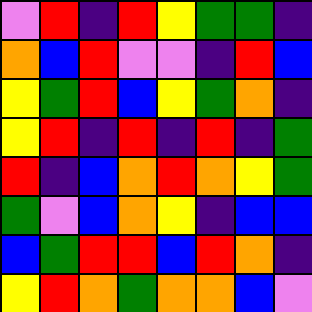[["violet", "red", "indigo", "red", "yellow", "green", "green", "indigo"], ["orange", "blue", "red", "violet", "violet", "indigo", "red", "blue"], ["yellow", "green", "red", "blue", "yellow", "green", "orange", "indigo"], ["yellow", "red", "indigo", "red", "indigo", "red", "indigo", "green"], ["red", "indigo", "blue", "orange", "red", "orange", "yellow", "green"], ["green", "violet", "blue", "orange", "yellow", "indigo", "blue", "blue"], ["blue", "green", "red", "red", "blue", "red", "orange", "indigo"], ["yellow", "red", "orange", "green", "orange", "orange", "blue", "violet"]]